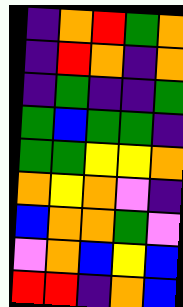[["indigo", "orange", "red", "green", "orange"], ["indigo", "red", "orange", "indigo", "orange"], ["indigo", "green", "indigo", "indigo", "green"], ["green", "blue", "green", "green", "indigo"], ["green", "green", "yellow", "yellow", "orange"], ["orange", "yellow", "orange", "violet", "indigo"], ["blue", "orange", "orange", "green", "violet"], ["violet", "orange", "blue", "yellow", "blue"], ["red", "red", "indigo", "orange", "blue"]]